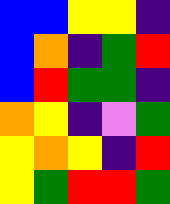[["blue", "blue", "yellow", "yellow", "indigo"], ["blue", "orange", "indigo", "green", "red"], ["blue", "red", "green", "green", "indigo"], ["orange", "yellow", "indigo", "violet", "green"], ["yellow", "orange", "yellow", "indigo", "red"], ["yellow", "green", "red", "red", "green"]]